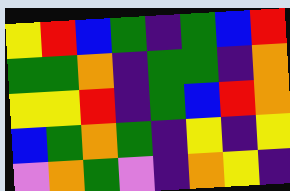[["yellow", "red", "blue", "green", "indigo", "green", "blue", "red"], ["green", "green", "orange", "indigo", "green", "green", "indigo", "orange"], ["yellow", "yellow", "red", "indigo", "green", "blue", "red", "orange"], ["blue", "green", "orange", "green", "indigo", "yellow", "indigo", "yellow"], ["violet", "orange", "green", "violet", "indigo", "orange", "yellow", "indigo"]]